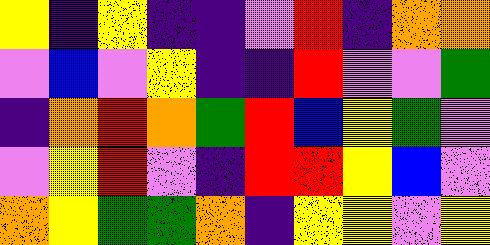[["yellow", "indigo", "yellow", "indigo", "indigo", "violet", "red", "indigo", "orange", "orange"], ["violet", "blue", "violet", "yellow", "indigo", "indigo", "red", "violet", "violet", "green"], ["indigo", "orange", "red", "orange", "green", "red", "blue", "yellow", "green", "violet"], ["violet", "yellow", "red", "violet", "indigo", "red", "red", "yellow", "blue", "violet"], ["orange", "yellow", "green", "green", "orange", "indigo", "yellow", "yellow", "violet", "yellow"]]